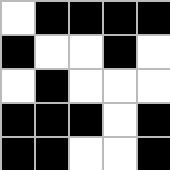[["white", "black", "black", "black", "black"], ["black", "white", "white", "black", "white"], ["white", "black", "white", "white", "white"], ["black", "black", "black", "white", "black"], ["black", "black", "white", "white", "black"]]